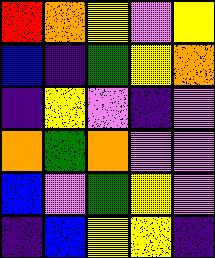[["red", "orange", "yellow", "violet", "yellow"], ["blue", "indigo", "green", "yellow", "orange"], ["indigo", "yellow", "violet", "indigo", "violet"], ["orange", "green", "orange", "violet", "violet"], ["blue", "violet", "green", "yellow", "violet"], ["indigo", "blue", "yellow", "yellow", "indigo"]]